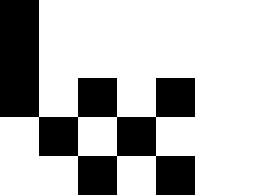[["black", "white", "white", "white", "white", "white", "white"], ["black", "white", "white", "white", "white", "white", "white"], ["black", "white", "black", "white", "black", "white", "white"], ["white", "black", "white", "black", "white", "white", "white"], ["white", "white", "black", "white", "black", "white", "white"]]